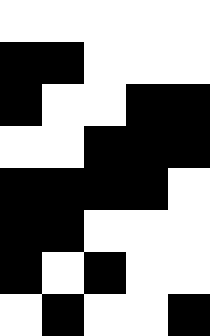[["white", "white", "white", "white", "white"], ["black", "black", "white", "white", "white"], ["black", "white", "white", "black", "black"], ["white", "white", "black", "black", "black"], ["black", "black", "black", "black", "white"], ["black", "black", "white", "white", "white"], ["black", "white", "black", "white", "white"], ["white", "black", "white", "white", "black"]]